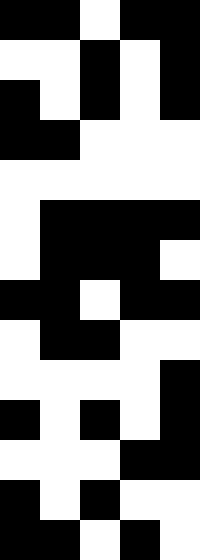[["black", "black", "white", "black", "black"], ["white", "white", "black", "white", "black"], ["black", "white", "black", "white", "black"], ["black", "black", "white", "white", "white"], ["white", "white", "white", "white", "white"], ["white", "black", "black", "black", "black"], ["white", "black", "black", "black", "white"], ["black", "black", "white", "black", "black"], ["white", "black", "black", "white", "white"], ["white", "white", "white", "white", "black"], ["black", "white", "black", "white", "black"], ["white", "white", "white", "black", "black"], ["black", "white", "black", "white", "white"], ["black", "black", "white", "black", "white"]]